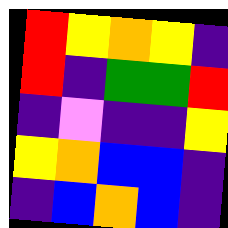[["red", "yellow", "orange", "yellow", "indigo"], ["red", "indigo", "green", "green", "red"], ["indigo", "violet", "indigo", "indigo", "yellow"], ["yellow", "orange", "blue", "blue", "indigo"], ["indigo", "blue", "orange", "blue", "indigo"]]